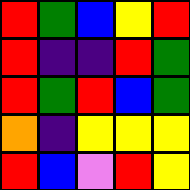[["red", "green", "blue", "yellow", "red"], ["red", "indigo", "indigo", "red", "green"], ["red", "green", "red", "blue", "green"], ["orange", "indigo", "yellow", "yellow", "yellow"], ["red", "blue", "violet", "red", "yellow"]]